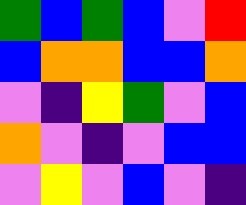[["green", "blue", "green", "blue", "violet", "red"], ["blue", "orange", "orange", "blue", "blue", "orange"], ["violet", "indigo", "yellow", "green", "violet", "blue"], ["orange", "violet", "indigo", "violet", "blue", "blue"], ["violet", "yellow", "violet", "blue", "violet", "indigo"]]